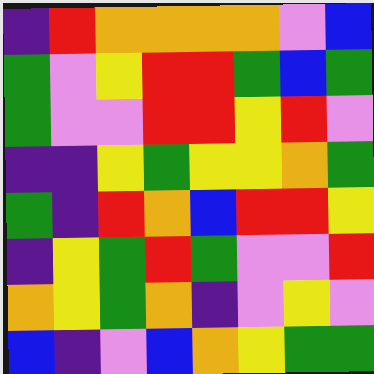[["indigo", "red", "orange", "orange", "orange", "orange", "violet", "blue"], ["green", "violet", "yellow", "red", "red", "green", "blue", "green"], ["green", "violet", "violet", "red", "red", "yellow", "red", "violet"], ["indigo", "indigo", "yellow", "green", "yellow", "yellow", "orange", "green"], ["green", "indigo", "red", "orange", "blue", "red", "red", "yellow"], ["indigo", "yellow", "green", "red", "green", "violet", "violet", "red"], ["orange", "yellow", "green", "orange", "indigo", "violet", "yellow", "violet"], ["blue", "indigo", "violet", "blue", "orange", "yellow", "green", "green"]]